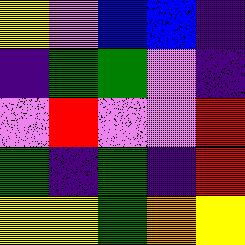[["yellow", "violet", "blue", "blue", "indigo"], ["indigo", "green", "green", "violet", "indigo"], ["violet", "red", "violet", "violet", "red"], ["green", "indigo", "green", "indigo", "red"], ["yellow", "yellow", "green", "orange", "yellow"]]